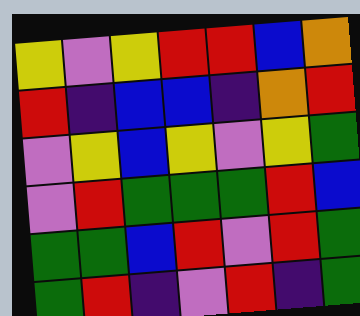[["yellow", "violet", "yellow", "red", "red", "blue", "orange"], ["red", "indigo", "blue", "blue", "indigo", "orange", "red"], ["violet", "yellow", "blue", "yellow", "violet", "yellow", "green"], ["violet", "red", "green", "green", "green", "red", "blue"], ["green", "green", "blue", "red", "violet", "red", "green"], ["green", "red", "indigo", "violet", "red", "indigo", "green"]]